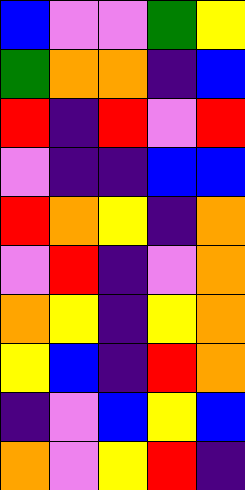[["blue", "violet", "violet", "green", "yellow"], ["green", "orange", "orange", "indigo", "blue"], ["red", "indigo", "red", "violet", "red"], ["violet", "indigo", "indigo", "blue", "blue"], ["red", "orange", "yellow", "indigo", "orange"], ["violet", "red", "indigo", "violet", "orange"], ["orange", "yellow", "indigo", "yellow", "orange"], ["yellow", "blue", "indigo", "red", "orange"], ["indigo", "violet", "blue", "yellow", "blue"], ["orange", "violet", "yellow", "red", "indigo"]]